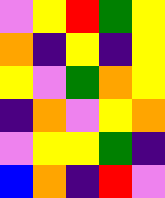[["violet", "yellow", "red", "green", "yellow"], ["orange", "indigo", "yellow", "indigo", "yellow"], ["yellow", "violet", "green", "orange", "yellow"], ["indigo", "orange", "violet", "yellow", "orange"], ["violet", "yellow", "yellow", "green", "indigo"], ["blue", "orange", "indigo", "red", "violet"]]